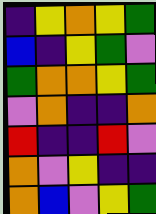[["indigo", "yellow", "orange", "yellow", "green"], ["blue", "indigo", "yellow", "green", "violet"], ["green", "orange", "orange", "yellow", "green"], ["violet", "orange", "indigo", "indigo", "orange"], ["red", "indigo", "indigo", "red", "violet"], ["orange", "violet", "yellow", "indigo", "indigo"], ["orange", "blue", "violet", "yellow", "green"]]